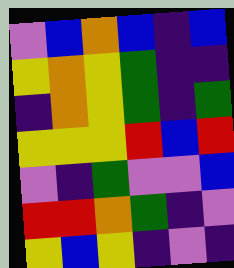[["violet", "blue", "orange", "blue", "indigo", "blue"], ["yellow", "orange", "yellow", "green", "indigo", "indigo"], ["indigo", "orange", "yellow", "green", "indigo", "green"], ["yellow", "yellow", "yellow", "red", "blue", "red"], ["violet", "indigo", "green", "violet", "violet", "blue"], ["red", "red", "orange", "green", "indigo", "violet"], ["yellow", "blue", "yellow", "indigo", "violet", "indigo"]]